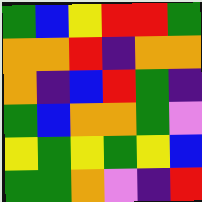[["green", "blue", "yellow", "red", "red", "green"], ["orange", "orange", "red", "indigo", "orange", "orange"], ["orange", "indigo", "blue", "red", "green", "indigo"], ["green", "blue", "orange", "orange", "green", "violet"], ["yellow", "green", "yellow", "green", "yellow", "blue"], ["green", "green", "orange", "violet", "indigo", "red"]]